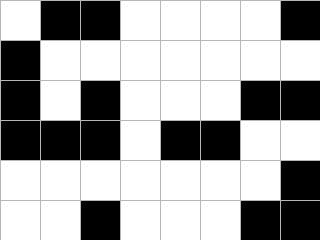[["white", "black", "black", "white", "white", "white", "white", "black"], ["black", "white", "white", "white", "white", "white", "white", "white"], ["black", "white", "black", "white", "white", "white", "black", "black"], ["black", "black", "black", "white", "black", "black", "white", "white"], ["white", "white", "white", "white", "white", "white", "white", "black"], ["white", "white", "black", "white", "white", "white", "black", "black"]]